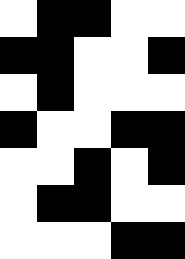[["white", "black", "black", "white", "white"], ["black", "black", "white", "white", "black"], ["white", "black", "white", "white", "white"], ["black", "white", "white", "black", "black"], ["white", "white", "black", "white", "black"], ["white", "black", "black", "white", "white"], ["white", "white", "white", "black", "black"]]